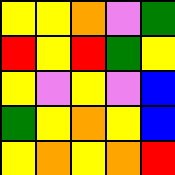[["yellow", "yellow", "orange", "violet", "green"], ["red", "yellow", "red", "green", "yellow"], ["yellow", "violet", "yellow", "violet", "blue"], ["green", "yellow", "orange", "yellow", "blue"], ["yellow", "orange", "yellow", "orange", "red"]]